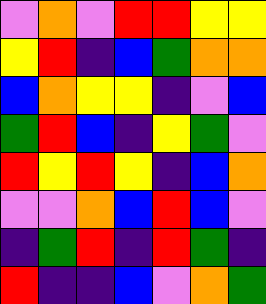[["violet", "orange", "violet", "red", "red", "yellow", "yellow"], ["yellow", "red", "indigo", "blue", "green", "orange", "orange"], ["blue", "orange", "yellow", "yellow", "indigo", "violet", "blue"], ["green", "red", "blue", "indigo", "yellow", "green", "violet"], ["red", "yellow", "red", "yellow", "indigo", "blue", "orange"], ["violet", "violet", "orange", "blue", "red", "blue", "violet"], ["indigo", "green", "red", "indigo", "red", "green", "indigo"], ["red", "indigo", "indigo", "blue", "violet", "orange", "green"]]